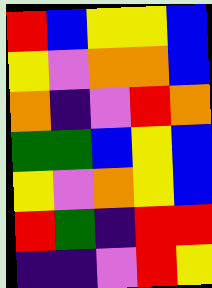[["red", "blue", "yellow", "yellow", "blue"], ["yellow", "violet", "orange", "orange", "blue"], ["orange", "indigo", "violet", "red", "orange"], ["green", "green", "blue", "yellow", "blue"], ["yellow", "violet", "orange", "yellow", "blue"], ["red", "green", "indigo", "red", "red"], ["indigo", "indigo", "violet", "red", "yellow"]]